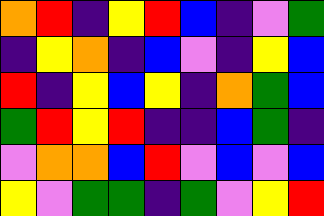[["orange", "red", "indigo", "yellow", "red", "blue", "indigo", "violet", "green"], ["indigo", "yellow", "orange", "indigo", "blue", "violet", "indigo", "yellow", "blue"], ["red", "indigo", "yellow", "blue", "yellow", "indigo", "orange", "green", "blue"], ["green", "red", "yellow", "red", "indigo", "indigo", "blue", "green", "indigo"], ["violet", "orange", "orange", "blue", "red", "violet", "blue", "violet", "blue"], ["yellow", "violet", "green", "green", "indigo", "green", "violet", "yellow", "red"]]